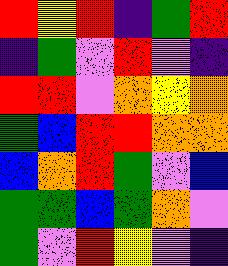[["red", "yellow", "red", "indigo", "green", "red"], ["indigo", "green", "violet", "red", "violet", "indigo"], ["red", "red", "violet", "orange", "yellow", "orange"], ["green", "blue", "red", "red", "orange", "orange"], ["blue", "orange", "red", "green", "violet", "blue"], ["green", "green", "blue", "green", "orange", "violet"], ["green", "violet", "red", "yellow", "violet", "indigo"]]